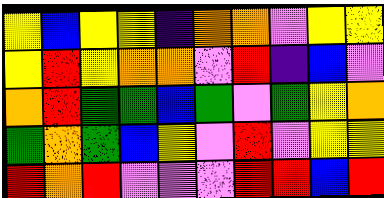[["yellow", "blue", "yellow", "yellow", "indigo", "orange", "orange", "violet", "yellow", "yellow"], ["yellow", "red", "yellow", "orange", "orange", "violet", "red", "indigo", "blue", "violet"], ["orange", "red", "green", "green", "blue", "green", "violet", "green", "yellow", "orange"], ["green", "orange", "green", "blue", "yellow", "violet", "red", "violet", "yellow", "yellow"], ["red", "orange", "red", "violet", "violet", "violet", "red", "red", "blue", "red"]]